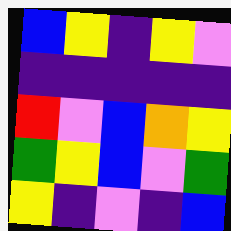[["blue", "yellow", "indigo", "yellow", "violet"], ["indigo", "indigo", "indigo", "indigo", "indigo"], ["red", "violet", "blue", "orange", "yellow"], ["green", "yellow", "blue", "violet", "green"], ["yellow", "indigo", "violet", "indigo", "blue"]]